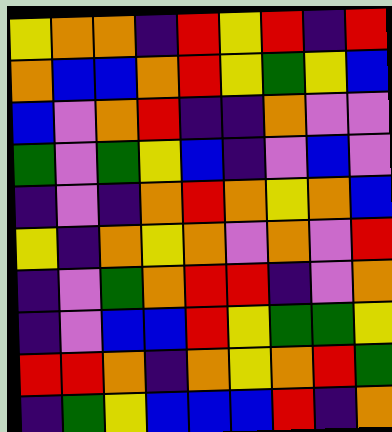[["yellow", "orange", "orange", "indigo", "red", "yellow", "red", "indigo", "red"], ["orange", "blue", "blue", "orange", "red", "yellow", "green", "yellow", "blue"], ["blue", "violet", "orange", "red", "indigo", "indigo", "orange", "violet", "violet"], ["green", "violet", "green", "yellow", "blue", "indigo", "violet", "blue", "violet"], ["indigo", "violet", "indigo", "orange", "red", "orange", "yellow", "orange", "blue"], ["yellow", "indigo", "orange", "yellow", "orange", "violet", "orange", "violet", "red"], ["indigo", "violet", "green", "orange", "red", "red", "indigo", "violet", "orange"], ["indigo", "violet", "blue", "blue", "red", "yellow", "green", "green", "yellow"], ["red", "red", "orange", "indigo", "orange", "yellow", "orange", "red", "green"], ["indigo", "green", "yellow", "blue", "blue", "blue", "red", "indigo", "orange"]]